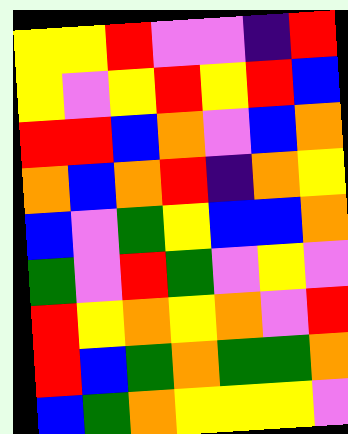[["yellow", "yellow", "red", "violet", "violet", "indigo", "red"], ["yellow", "violet", "yellow", "red", "yellow", "red", "blue"], ["red", "red", "blue", "orange", "violet", "blue", "orange"], ["orange", "blue", "orange", "red", "indigo", "orange", "yellow"], ["blue", "violet", "green", "yellow", "blue", "blue", "orange"], ["green", "violet", "red", "green", "violet", "yellow", "violet"], ["red", "yellow", "orange", "yellow", "orange", "violet", "red"], ["red", "blue", "green", "orange", "green", "green", "orange"], ["blue", "green", "orange", "yellow", "yellow", "yellow", "violet"]]